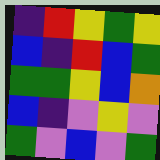[["indigo", "red", "yellow", "green", "yellow"], ["blue", "indigo", "red", "blue", "green"], ["green", "green", "yellow", "blue", "orange"], ["blue", "indigo", "violet", "yellow", "violet"], ["green", "violet", "blue", "violet", "green"]]